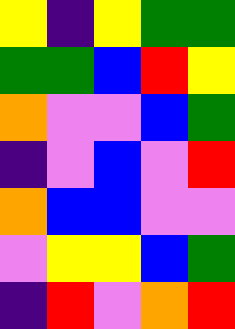[["yellow", "indigo", "yellow", "green", "green"], ["green", "green", "blue", "red", "yellow"], ["orange", "violet", "violet", "blue", "green"], ["indigo", "violet", "blue", "violet", "red"], ["orange", "blue", "blue", "violet", "violet"], ["violet", "yellow", "yellow", "blue", "green"], ["indigo", "red", "violet", "orange", "red"]]